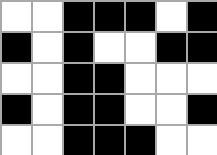[["white", "white", "black", "black", "black", "white", "black"], ["black", "white", "black", "white", "white", "black", "black"], ["white", "white", "black", "black", "white", "white", "white"], ["black", "white", "black", "black", "white", "white", "black"], ["white", "white", "black", "black", "black", "white", "white"]]